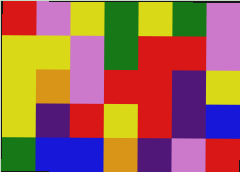[["red", "violet", "yellow", "green", "yellow", "green", "violet"], ["yellow", "yellow", "violet", "green", "red", "red", "violet"], ["yellow", "orange", "violet", "red", "red", "indigo", "yellow"], ["yellow", "indigo", "red", "yellow", "red", "indigo", "blue"], ["green", "blue", "blue", "orange", "indigo", "violet", "red"]]